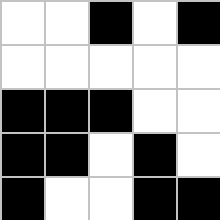[["white", "white", "black", "white", "black"], ["white", "white", "white", "white", "white"], ["black", "black", "black", "white", "white"], ["black", "black", "white", "black", "white"], ["black", "white", "white", "black", "black"]]